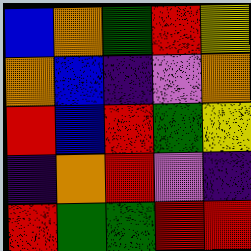[["blue", "orange", "green", "red", "yellow"], ["orange", "blue", "indigo", "violet", "orange"], ["red", "blue", "red", "green", "yellow"], ["indigo", "orange", "red", "violet", "indigo"], ["red", "green", "green", "red", "red"]]